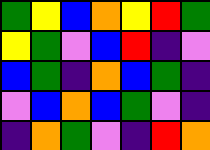[["green", "yellow", "blue", "orange", "yellow", "red", "green"], ["yellow", "green", "violet", "blue", "red", "indigo", "violet"], ["blue", "green", "indigo", "orange", "blue", "green", "indigo"], ["violet", "blue", "orange", "blue", "green", "violet", "indigo"], ["indigo", "orange", "green", "violet", "indigo", "red", "orange"]]